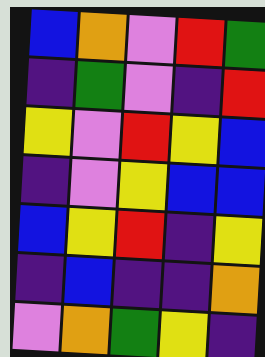[["blue", "orange", "violet", "red", "green"], ["indigo", "green", "violet", "indigo", "red"], ["yellow", "violet", "red", "yellow", "blue"], ["indigo", "violet", "yellow", "blue", "blue"], ["blue", "yellow", "red", "indigo", "yellow"], ["indigo", "blue", "indigo", "indigo", "orange"], ["violet", "orange", "green", "yellow", "indigo"]]